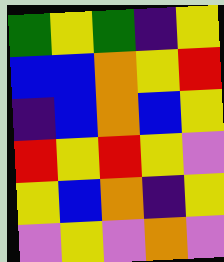[["green", "yellow", "green", "indigo", "yellow"], ["blue", "blue", "orange", "yellow", "red"], ["indigo", "blue", "orange", "blue", "yellow"], ["red", "yellow", "red", "yellow", "violet"], ["yellow", "blue", "orange", "indigo", "yellow"], ["violet", "yellow", "violet", "orange", "violet"]]